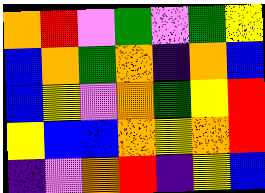[["orange", "red", "violet", "green", "violet", "green", "yellow"], ["blue", "orange", "green", "orange", "indigo", "orange", "blue"], ["blue", "yellow", "violet", "orange", "green", "yellow", "red"], ["yellow", "blue", "blue", "orange", "yellow", "orange", "red"], ["indigo", "violet", "orange", "red", "indigo", "yellow", "blue"]]